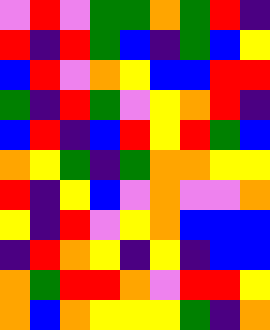[["violet", "red", "violet", "green", "green", "orange", "green", "red", "indigo"], ["red", "indigo", "red", "green", "blue", "indigo", "green", "blue", "yellow"], ["blue", "red", "violet", "orange", "yellow", "blue", "blue", "red", "red"], ["green", "indigo", "red", "green", "violet", "yellow", "orange", "red", "indigo"], ["blue", "red", "indigo", "blue", "red", "yellow", "red", "green", "blue"], ["orange", "yellow", "green", "indigo", "green", "orange", "orange", "yellow", "yellow"], ["red", "indigo", "yellow", "blue", "violet", "orange", "violet", "violet", "orange"], ["yellow", "indigo", "red", "violet", "yellow", "orange", "blue", "blue", "blue"], ["indigo", "red", "orange", "yellow", "indigo", "yellow", "indigo", "blue", "blue"], ["orange", "green", "red", "red", "orange", "violet", "red", "red", "yellow"], ["orange", "blue", "orange", "yellow", "yellow", "yellow", "green", "indigo", "orange"]]